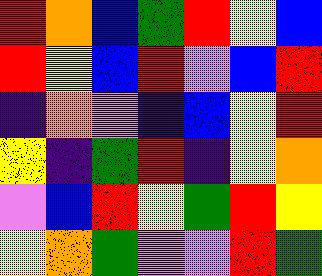[["red", "orange", "blue", "green", "red", "yellow", "blue"], ["red", "yellow", "blue", "red", "violet", "blue", "red"], ["indigo", "orange", "violet", "indigo", "blue", "yellow", "red"], ["yellow", "indigo", "green", "red", "indigo", "yellow", "orange"], ["violet", "blue", "red", "yellow", "green", "red", "yellow"], ["yellow", "orange", "green", "violet", "violet", "red", "green"]]